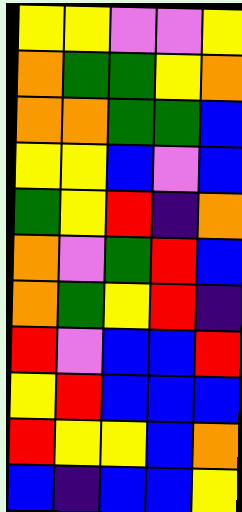[["yellow", "yellow", "violet", "violet", "yellow"], ["orange", "green", "green", "yellow", "orange"], ["orange", "orange", "green", "green", "blue"], ["yellow", "yellow", "blue", "violet", "blue"], ["green", "yellow", "red", "indigo", "orange"], ["orange", "violet", "green", "red", "blue"], ["orange", "green", "yellow", "red", "indigo"], ["red", "violet", "blue", "blue", "red"], ["yellow", "red", "blue", "blue", "blue"], ["red", "yellow", "yellow", "blue", "orange"], ["blue", "indigo", "blue", "blue", "yellow"]]